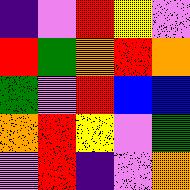[["indigo", "violet", "red", "yellow", "violet"], ["red", "green", "orange", "red", "orange"], ["green", "violet", "red", "blue", "blue"], ["orange", "red", "yellow", "violet", "green"], ["violet", "red", "indigo", "violet", "orange"]]